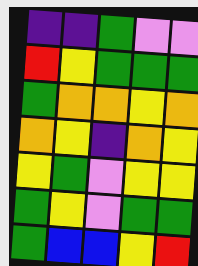[["indigo", "indigo", "green", "violet", "violet"], ["red", "yellow", "green", "green", "green"], ["green", "orange", "orange", "yellow", "orange"], ["orange", "yellow", "indigo", "orange", "yellow"], ["yellow", "green", "violet", "yellow", "yellow"], ["green", "yellow", "violet", "green", "green"], ["green", "blue", "blue", "yellow", "red"]]